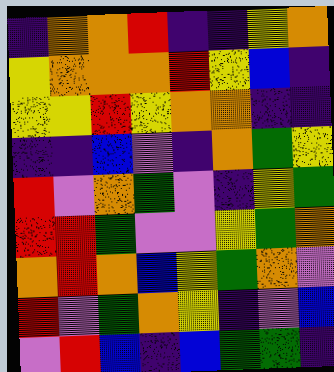[["indigo", "orange", "orange", "red", "indigo", "indigo", "yellow", "orange"], ["yellow", "orange", "orange", "orange", "red", "yellow", "blue", "indigo"], ["yellow", "yellow", "red", "yellow", "orange", "orange", "indigo", "indigo"], ["indigo", "indigo", "blue", "violet", "indigo", "orange", "green", "yellow"], ["red", "violet", "orange", "green", "violet", "indigo", "yellow", "green"], ["red", "red", "green", "violet", "violet", "yellow", "green", "orange"], ["orange", "red", "orange", "blue", "yellow", "green", "orange", "violet"], ["red", "violet", "green", "orange", "yellow", "indigo", "violet", "blue"], ["violet", "red", "blue", "indigo", "blue", "green", "green", "indigo"]]